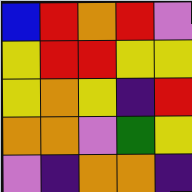[["blue", "red", "orange", "red", "violet"], ["yellow", "red", "red", "yellow", "yellow"], ["yellow", "orange", "yellow", "indigo", "red"], ["orange", "orange", "violet", "green", "yellow"], ["violet", "indigo", "orange", "orange", "indigo"]]